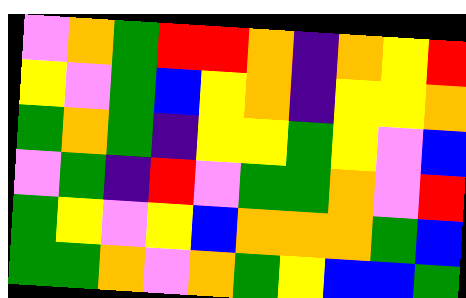[["violet", "orange", "green", "red", "red", "orange", "indigo", "orange", "yellow", "red"], ["yellow", "violet", "green", "blue", "yellow", "orange", "indigo", "yellow", "yellow", "orange"], ["green", "orange", "green", "indigo", "yellow", "yellow", "green", "yellow", "violet", "blue"], ["violet", "green", "indigo", "red", "violet", "green", "green", "orange", "violet", "red"], ["green", "yellow", "violet", "yellow", "blue", "orange", "orange", "orange", "green", "blue"], ["green", "green", "orange", "violet", "orange", "green", "yellow", "blue", "blue", "green"]]